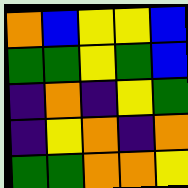[["orange", "blue", "yellow", "yellow", "blue"], ["green", "green", "yellow", "green", "blue"], ["indigo", "orange", "indigo", "yellow", "green"], ["indigo", "yellow", "orange", "indigo", "orange"], ["green", "green", "orange", "orange", "yellow"]]